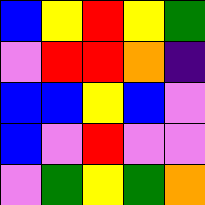[["blue", "yellow", "red", "yellow", "green"], ["violet", "red", "red", "orange", "indigo"], ["blue", "blue", "yellow", "blue", "violet"], ["blue", "violet", "red", "violet", "violet"], ["violet", "green", "yellow", "green", "orange"]]